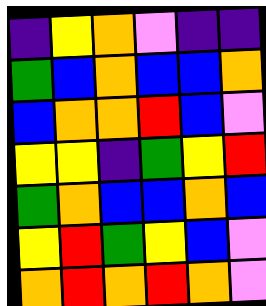[["indigo", "yellow", "orange", "violet", "indigo", "indigo"], ["green", "blue", "orange", "blue", "blue", "orange"], ["blue", "orange", "orange", "red", "blue", "violet"], ["yellow", "yellow", "indigo", "green", "yellow", "red"], ["green", "orange", "blue", "blue", "orange", "blue"], ["yellow", "red", "green", "yellow", "blue", "violet"], ["orange", "red", "orange", "red", "orange", "violet"]]